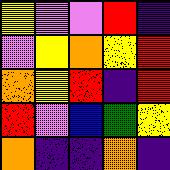[["yellow", "violet", "violet", "red", "indigo"], ["violet", "yellow", "orange", "yellow", "red"], ["orange", "yellow", "red", "indigo", "red"], ["red", "violet", "blue", "green", "yellow"], ["orange", "indigo", "indigo", "orange", "indigo"]]